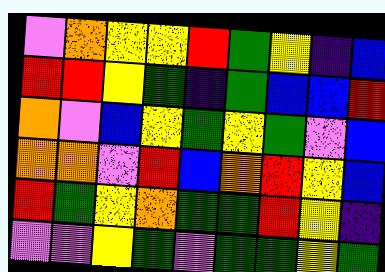[["violet", "orange", "yellow", "yellow", "red", "green", "yellow", "indigo", "blue"], ["red", "red", "yellow", "green", "indigo", "green", "blue", "blue", "red"], ["orange", "violet", "blue", "yellow", "green", "yellow", "green", "violet", "blue"], ["orange", "orange", "violet", "red", "blue", "orange", "red", "yellow", "blue"], ["red", "green", "yellow", "orange", "green", "green", "red", "yellow", "indigo"], ["violet", "violet", "yellow", "green", "violet", "green", "green", "yellow", "green"]]